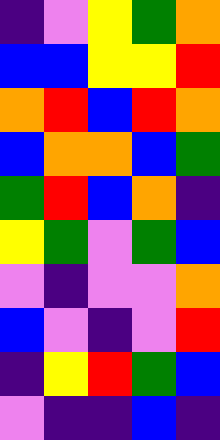[["indigo", "violet", "yellow", "green", "orange"], ["blue", "blue", "yellow", "yellow", "red"], ["orange", "red", "blue", "red", "orange"], ["blue", "orange", "orange", "blue", "green"], ["green", "red", "blue", "orange", "indigo"], ["yellow", "green", "violet", "green", "blue"], ["violet", "indigo", "violet", "violet", "orange"], ["blue", "violet", "indigo", "violet", "red"], ["indigo", "yellow", "red", "green", "blue"], ["violet", "indigo", "indigo", "blue", "indigo"]]